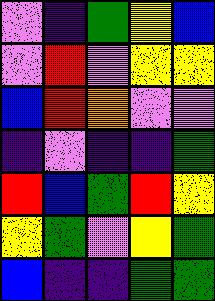[["violet", "indigo", "green", "yellow", "blue"], ["violet", "red", "violet", "yellow", "yellow"], ["blue", "red", "orange", "violet", "violet"], ["indigo", "violet", "indigo", "indigo", "green"], ["red", "blue", "green", "red", "yellow"], ["yellow", "green", "violet", "yellow", "green"], ["blue", "indigo", "indigo", "green", "green"]]